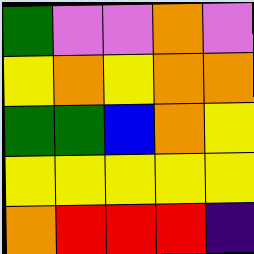[["green", "violet", "violet", "orange", "violet"], ["yellow", "orange", "yellow", "orange", "orange"], ["green", "green", "blue", "orange", "yellow"], ["yellow", "yellow", "yellow", "yellow", "yellow"], ["orange", "red", "red", "red", "indigo"]]